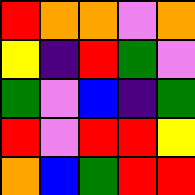[["red", "orange", "orange", "violet", "orange"], ["yellow", "indigo", "red", "green", "violet"], ["green", "violet", "blue", "indigo", "green"], ["red", "violet", "red", "red", "yellow"], ["orange", "blue", "green", "red", "red"]]